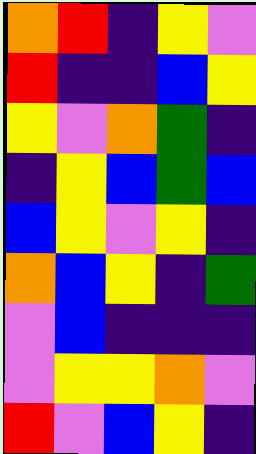[["orange", "red", "indigo", "yellow", "violet"], ["red", "indigo", "indigo", "blue", "yellow"], ["yellow", "violet", "orange", "green", "indigo"], ["indigo", "yellow", "blue", "green", "blue"], ["blue", "yellow", "violet", "yellow", "indigo"], ["orange", "blue", "yellow", "indigo", "green"], ["violet", "blue", "indigo", "indigo", "indigo"], ["violet", "yellow", "yellow", "orange", "violet"], ["red", "violet", "blue", "yellow", "indigo"]]